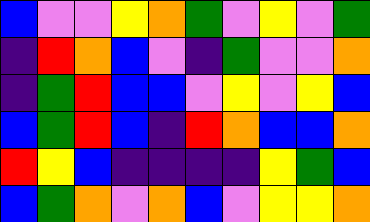[["blue", "violet", "violet", "yellow", "orange", "green", "violet", "yellow", "violet", "green"], ["indigo", "red", "orange", "blue", "violet", "indigo", "green", "violet", "violet", "orange"], ["indigo", "green", "red", "blue", "blue", "violet", "yellow", "violet", "yellow", "blue"], ["blue", "green", "red", "blue", "indigo", "red", "orange", "blue", "blue", "orange"], ["red", "yellow", "blue", "indigo", "indigo", "indigo", "indigo", "yellow", "green", "blue"], ["blue", "green", "orange", "violet", "orange", "blue", "violet", "yellow", "yellow", "orange"]]